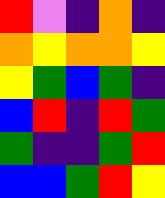[["red", "violet", "indigo", "orange", "indigo"], ["orange", "yellow", "orange", "orange", "yellow"], ["yellow", "green", "blue", "green", "indigo"], ["blue", "red", "indigo", "red", "green"], ["green", "indigo", "indigo", "green", "red"], ["blue", "blue", "green", "red", "yellow"]]